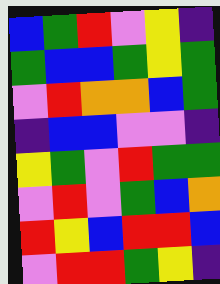[["blue", "green", "red", "violet", "yellow", "indigo"], ["green", "blue", "blue", "green", "yellow", "green"], ["violet", "red", "orange", "orange", "blue", "green"], ["indigo", "blue", "blue", "violet", "violet", "indigo"], ["yellow", "green", "violet", "red", "green", "green"], ["violet", "red", "violet", "green", "blue", "orange"], ["red", "yellow", "blue", "red", "red", "blue"], ["violet", "red", "red", "green", "yellow", "indigo"]]